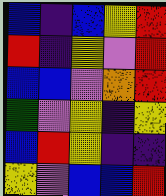[["blue", "indigo", "blue", "yellow", "red"], ["red", "indigo", "yellow", "violet", "red"], ["blue", "blue", "violet", "orange", "red"], ["green", "violet", "yellow", "indigo", "yellow"], ["blue", "red", "yellow", "indigo", "indigo"], ["yellow", "violet", "blue", "blue", "red"]]